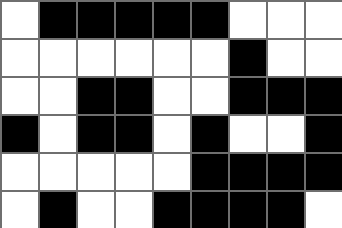[["white", "black", "black", "black", "black", "black", "white", "white", "white"], ["white", "white", "white", "white", "white", "white", "black", "white", "white"], ["white", "white", "black", "black", "white", "white", "black", "black", "black"], ["black", "white", "black", "black", "white", "black", "white", "white", "black"], ["white", "white", "white", "white", "white", "black", "black", "black", "black"], ["white", "black", "white", "white", "black", "black", "black", "black", "white"]]